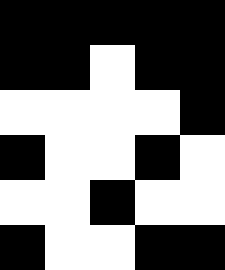[["black", "black", "black", "black", "black"], ["black", "black", "white", "black", "black"], ["white", "white", "white", "white", "black"], ["black", "white", "white", "black", "white"], ["white", "white", "black", "white", "white"], ["black", "white", "white", "black", "black"]]